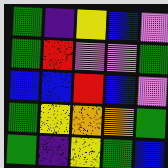[["green", "indigo", "yellow", "blue", "violet"], ["green", "red", "violet", "violet", "green"], ["blue", "blue", "red", "blue", "violet"], ["green", "yellow", "orange", "orange", "green"], ["green", "indigo", "yellow", "green", "blue"]]